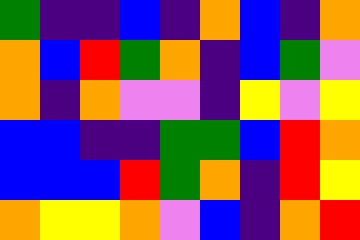[["green", "indigo", "indigo", "blue", "indigo", "orange", "blue", "indigo", "orange"], ["orange", "blue", "red", "green", "orange", "indigo", "blue", "green", "violet"], ["orange", "indigo", "orange", "violet", "violet", "indigo", "yellow", "violet", "yellow"], ["blue", "blue", "indigo", "indigo", "green", "green", "blue", "red", "orange"], ["blue", "blue", "blue", "red", "green", "orange", "indigo", "red", "yellow"], ["orange", "yellow", "yellow", "orange", "violet", "blue", "indigo", "orange", "red"]]